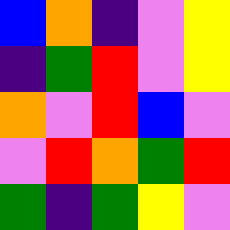[["blue", "orange", "indigo", "violet", "yellow"], ["indigo", "green", "red", "violet", "yellow"], ["orange", "violet", "red", "blue", "violet"], ["violet", "red", "orange", "green", "red"], ["green", "indigo", "green", "yellow", "violet"]]